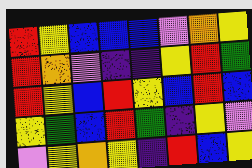[["red", "yellow", "blue", "blue", "blue", "violet", "orange", "yellow"], ["red", "orange", "violet", "indigo", "indigo", "yellow", "red", "green"], ["red", "yellow", "blue", "red", "yellow", "blue", "red", "blue"], ["yellow", "green", "blue", "red", "green", "indigo", "yellow", "violet"], ["violet", "yellow", "orange", "yellow", "indigo", "red", "blue", "yellow"]]